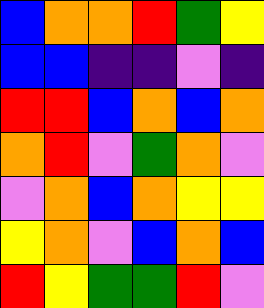[["blue", "orange", "orange", "red", "green", "yellow"], ["blue", "blue", "indigo", "indigo", "violet", "indigo"], ["red", "red", "blue", "orange", "blue", "orange"], ["orange", "red", "violet", "green", "orange", "violet"], ["violet", "orange", "blue", "orange", "yellow", "yellow"], ["yellow", "orange", "violet", "blue", "orange", "blue"], ["red", "yellow", "green", "green", "red", "violet"]]